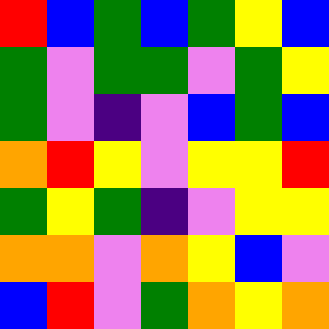[["red", "blue", "green", "blue", "green", "yellow", "blue"], ["green", "violet", "green", "green", "violet", "green", "yellow"], ["green", "violet", "indigo", "violet", "blue", "green", "blue"], ["orange", "red", "yellow", "violet", "yellow", "yellow", "red"], ["green", "yellow", "green", "indigo", "violet", "yellow", "yellow"], ["orange", "orange", "violet", "orange", "yellow", "blue", "violet"], ["blue", "red", "violet", "green", "orange", "yellow", "orange"]]